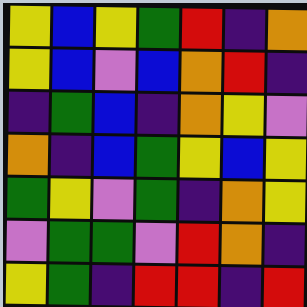[["yellow", "blue", "yellow", "green", "red", "indigo", "orange"], ["yellow", "blue", "violet", "blue", "orange", "red", "indigo"], ["indigo", "green", "blue", "indigo", "orange", "yellow", "violet"], ["orange", "indigo", "blue", "green", "yellow", "blue", "yellow"], ["green", "yellow", "violet", "green", "indigo", "orange", "yellow"], ["violet", "green", "green", "violet", "red", "orange", "indigo"], ["yellow", "green", "indigo", "red", "red", "indigo", "red"]]